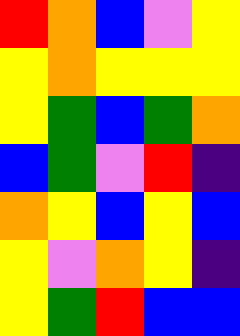[["red", "orange", "blue", "violet", "yellow"], ["yellow", "orange", "yellow", "yellow", "yellow"], ["yellow", "green", "blue", "green", "orange"], ["blue", "green", "violet", "red", "indigo"], ["orange", "yellow", "blue", "yellow", "blue"], ["yellow", "violet", "orange", "yellow", "indigo"], ["yellow", "green", "red", "blue", "blue"]]